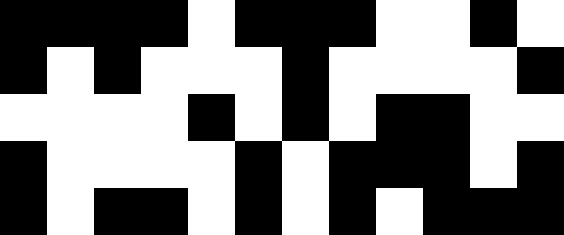[["black", "black", "black", "black", "white", "black", "black", "black", "white", "white", "black", "white"], ["black", "white", "black", "white", "white", "white", "black", "white", "white", "white", "white", "black"], ["white", "white", "white", "white", "black", "white", "black", "white", "black", "black", "white", "white"], ["black", "white", "white", "white", "white", "black", "white", "black", "black", "black", "white", "black"], ["black", "white", "black", "black", "white", "black", "white", "black", "white", "black", "black", "black"]]